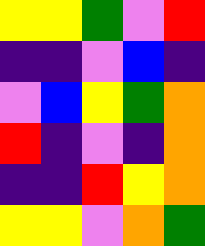[["yellow", "yellow", "green", "violet", "red"], ["indigo", "indigo", "violet", "blue", "indigo"], ["violet", "blue", "yellow", "green", "orange"], ["red", "indigo", "violet", "indigo", "orange"], ["indigo", "indigo", "red", "yellow", "orange"], ["yellow", "yellow", "violet", "orange", "green"]]